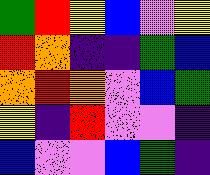[["green", "red", "yellow", "blue", "violet", "yellow"], ["red", "orange", "indigo", "indigo", "green", "blue"], ["orange", "red", "orange", "violet", "blue", "green"], ["yellow", "indigo", "red", "violet", "violet", "indigo"], ["blue", "violet", "violet", "blue", "green", "indigo"]]